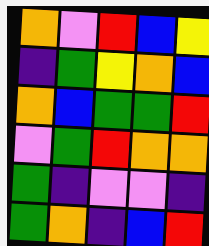[["orange", "violet", "red", "blue", "yellow"], ["indigo", "green", "yellow", "orange", "blue"], ["orange", "blue", "green", "green", "red"], ["violet", "green", "red", "orange", "orange"], ["green", "indigo", "violet", "violet", "indigo"], ["green", "orange", "indigo", "blue", "red"]]